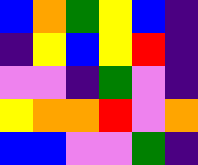[["blue", "orange", "green", "yellow", "blue", "indigo"], ["indigo", "yellow", "blue", "yellow", "red", "indigo"], ["violet", "violet", "indigo", "green", "violet", "indigo"], ["yellow", "orange", "orange", "red", "violet", "orange"], ["blue", "blue", "violet", "violet", "green", "indigo"]]